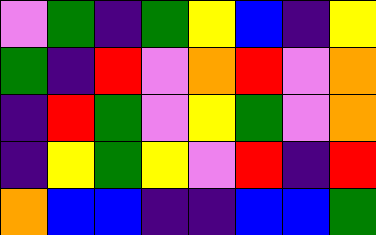[["violet", "green", "indigo", "green", "yellow", "blue", "indigo", "yellow"], ["green", "indigo", "red", "violet", "orange", "red", "violet", "orange"], ["indigo", "red", "green", "violet", "yellow", "green", "violet", "orange"], ["indigo", "yellow", "green", "yellow", "violet", "red", "indigo", "red"], ["orange", "blue", "blue", "indigo", "indigo", "blue", "blue", "green"]]